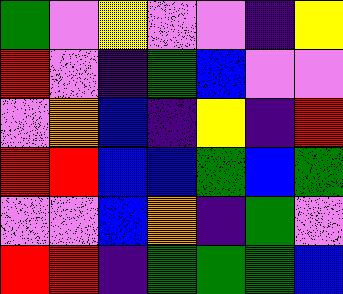[["green", "violet", "yellow", "violet", "violet", "indigo", "yellow"], ["red", "violet", "indigo", "green", "blue", "violet", "violet"], ["violet", "orange", "blue", "indigo", "yellow", "indigo", "red"], ["red", "red", "blue", "blue", "green", "blue", "green"], ["violet", "violet", "blue", "orange", "indigo", "green", "violet"], ["red", "red", "indigo", "green", "green", "green", "blue"]]